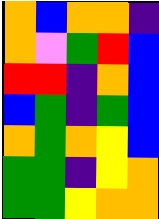[["orange", "blue", "orange", "orange", "indigo"], ["orange", "violet", "green", "red", "blue"], ["red", "red", "indigo", "orange", "blue"], ["blue", "green", "indigo", "green", "blue"], ["orange", "green", "orange", "yellow", "blue"], ["green", "green", "indigo", "yellow", "orange"], ["green", "green", "yellow", "orange", "orange"]]